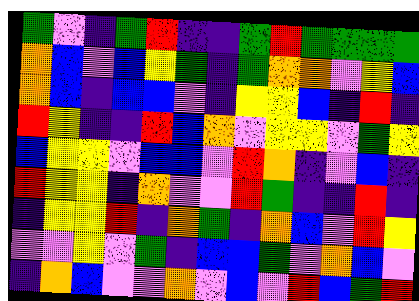[["green", "violet", "indigo", "green", "red", "indigo", "indigo", "green", "red", "green", "green", "green", "green"], ["orange", "blue", "violet", "blue", "yellow", "green", "indigo", "green", "orange", "orange", "violet", "yellow", "blue"], ["orange", "blue", "indigo", "blue", "blue", "violet", "indigo", "yellow", "yellow", "blue", "indigo", "red", "indigo"], ["red", "yellow", "indigo", "indigo", "red", "blue", "orange", "violet", "yellow", "yellow", "violet", "green", "yellow"], ["blue", "yellow", "yellow", "violet", "blue", "blue", "violet", "red", "orange", "indigo", "violet", "blue", "indigo"], ["red", "yellow", "yellow", "indigo", "orange", "violet", "violet", "red", "green", "indigo", "indigo", "red", "indigo"], ["indigo", "yellow", "yellow", "red", "indigo", "orange", "green", "indigo", "orange", "blue", "violet", "red", "yellow"], ["violet", "violet", "yellow", "violet", "green", "indigo", "blue", "blue", "green", "violet", "orange", "blue", "violet"], ["indigo", "orange", "blue", "violet", "violet", "orange", "violet", "blue", "violet", "red", "blue", "green", "red"]]